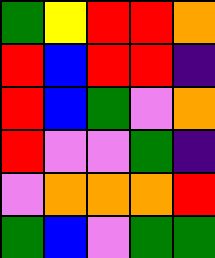[["green", "yellow", "red", "red", "orange"], ["red", "blue", "red", "red", "indigo"], ["red", "blue", "green", "violet", "orange"], ["red", "violet", "violet", "green", "indigo"], ["violet", "orange", "orange", "orange", "red"], ["green", "blue", "violet", "green", "green"]]